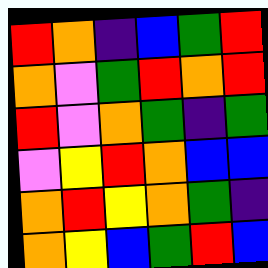[["red", "orange", "indigo", "blue", "green", "red"], ["orange", "violet", "green", "red", "orange", "red"], ["red", "violet", "orange", "green", "indigo", "green"], ["violet", "yellow", "red", "orange", "blue", "blue"], ["orange", "red", "yellow", "orange", "green", "indigo"], ["orange", "yellow", "blue", "green", "red", "blue"]]